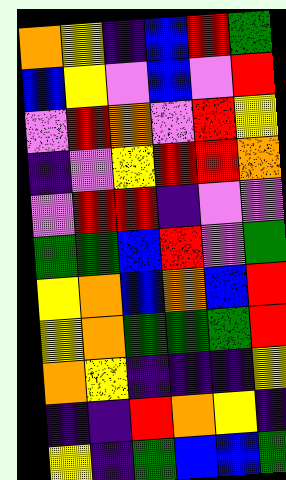[["orange", "yellow", "indigo", "blue", "red", "green"], ["blue", "yellow", "violet", "blue", "violet", "red"], ["violet", "red", "orange", "violet", "red", "yellow"], ["indigo", "violet", "yellow", "red", "red", "orange"], ["violet", "red", "red", "indigo", "violet", "violet"], ["green", "green", "blue", "red", "violet", "green"], ["yellow", "orange", "blue", "orange", "blue", "red"], ["yellow", "orange", "green", "green", "green", "red"], ["orange", "yellow", "indigo", "indigo", "indigo", "yellow"], ["indigo", "indigo", "red", "orange", "yellow", "indigo"], ["yellow", "indigo", "green", "blue", "blue", "green"]]